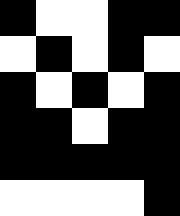[["black", "white", "white", "black", "black"], ["white", "black", "white", "black", "white"], ["black", "white", "black", "white", "black"], ["black", "black", "white", "black", "black"], ["black", "black", "black", "black", "black"], ["white", "white", "white", "white", "black"]]